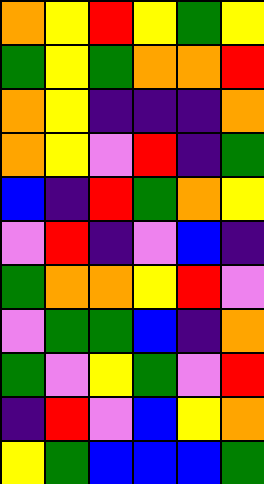[["orange", "yellow", "red", "yellow", "green", "yellow"], ["green", "yellow", "green", "orange", "orange", "red"], ["orange", "yellow", "indigo", "indigo", "indigo", "orange"], ["orange", "yellow", "violet", "red", "indigo", "green"], ["blue", "indigo", "red", "green", "orange", "yellow"], ["violet", "red", "indigo", "violet", "blue", "indigo"], ["green", "orange", "orange", "yellow", "red", "violet"], ["violet", "green", "green", "blue", "indigo", "orange"], ["green", "violet", "yellow", "green", "violet", "red"], ["indigo", "red", "violet", "blue", "yellow", "orange"], ["yellow", "green", "blue", "blue", "blue", "green"]]